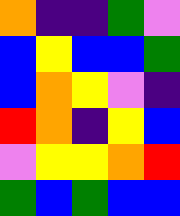[["orange", "indigo", "indigo", "green", "violet"], ["blue", "yellow", "blue", "blue", "green"], ["blue", "orange", "yellow", "violet", "indigo"], ["red", "orange", "indigo", "yellow", "blue"], ["violet", "yellow", "yellow", "orange", "red"], ["green", "blue", "green", "blue", "blue"]]